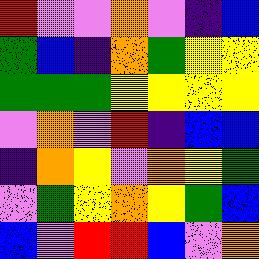[["red", "violet", "violet", "orange", "violet", "indigo", "blue"], ["green", "blue", "indigo", "orange", "green", "yellow", "yellow"], ["green", "green", "green", "yellow", "yellow", "yellow", "yellow"], ["violet", "orange", "violet", "red", "indigo", "blue", "blue"], ["indigo", "orange", "yellow", "violet", "orange", "yellow", "green"], ["violet", "green", "yellow", "orange", "yellow", "green", "blue"], ["blue", "violet", "red", "red", "blue", "violet", "orange"]]